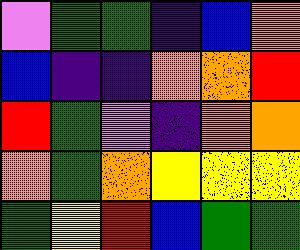[["violet", "green", "green", "indigo", "blue", "orange"], ["blue", "indigo", "indigo", "orange", "orange", "red"], ["red", "green", "violet", "indigo", "orange", "orange"], ["orange", "green", "orange", "yellow", "yellow", "yellow"], ["green", "yellow", "red", "blue", "green", "green"]]